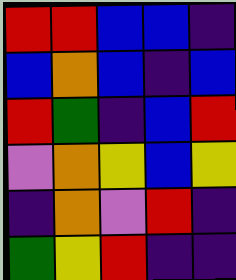[["red", "red", "blue", "blue", "indigo"], ["blue", "orange", "blue", "indigo", "blue"], ["red", "green", "indigo", "blue", "red"], ["violet", "orange", "yellow", "blue", "yellow"], ["indigo", "orange", "violet", "red", "indigo"], ["green", "yellow", "red", "indigo", "indigo"]]